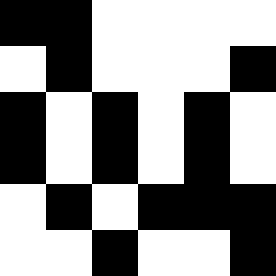[["black", "black", "white", "white", "white", "white"], ["white", "black", "white", "white", "white", "black"], ["black", "white", "black", "white", "black", "white"], ["black", "white", "black", "white", "black", "white"], ["white", "black", "white", "black", "black", "black"], ["white", "white", "black", "white", "white", "black"]]